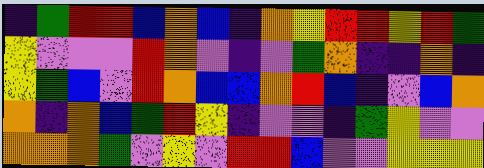[["indigo", "green", "red", "red", "blue", "orange", "blue", "indigo", "orange", "yellow", "red", "red", "yellow", "red", "green"], ["yellow", "violet", "violet", "violet", "red", "orange", "violet", "indigo", "violet", "green", "orange", "indigo", "indigo", "orange", "indigo"], ["yellow", "green", "blue", "violet", "red", "orange", "blue", "blue", "orange", "red", "blue", "indigo", "violet", "blue", "orange"], ["orange", "indigo", "orange", "blue", "green", "red", "yellow", "indigo", "violet", "violet", "indigo", "green", "yellow", "violet", "violet"], ["orange", "orange", "orange", "green", "violet", "yellow", "violet", "red", "red", "blue", "violet", "violet", "yellow", "yellow", "yellow"]]